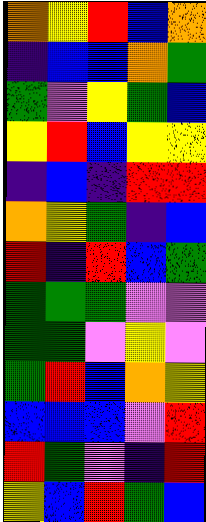[["orange", "yellow", "red", "blue", "orange"], ["indigo", "blue", "blue", "orange", "green"], ["green", "violet", "yellow", "green", "blue"], ["yellow", "red", "blue", "yellow", "yellow"], ["indigo", "blue", "indigo", "red", "red"], ["orange", "yellow", "green", "indigo", "blue"], ["red", "indigo", "red", "blue", "green"], ["green", "green", "green", "violet", "violet"], ["green", "green", "violet", "yellow", "violet"], ["green", "red", "blue", "orange", "yellow"], ["blue", "blue", "blue", "violet", "red"], ["red", "green", "violet", "indigo", "red"], ["yellow", "blue", "red", "green", "blue"]]